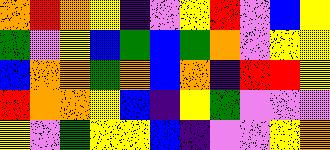[["orange", "red", "orange", "yellow", "indigo", "violet", "yellow", "red", "violet", "blue", "yellow"], ["green", "violet", "yellow", "blue", "green", "blue", "green", "orange", "violet", "yellow", "yellow"], ["blue", "orange", "orange", "green", "orange", "blue", "orange", "indigo", "red", "red", "yellow"], ["red", "orange", "orange", "yellow", "blue", "indigo", "yellow", "green", "violet", "violet", "violet"], ["yellow", "violet", "green", "yellow", "yellow", "blue", "indigo", "violet", "violet", "yellow", "orange"]]